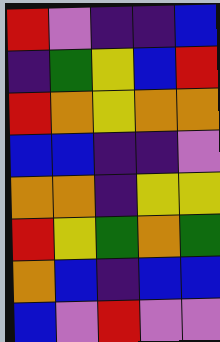[["red", "violet", "indigo", "indigo", "blue"], ["indigo", "green", "yellow", "blue", "red"], ["red", "orange", "yellow", "orange", "orange"], ["blue", "blue", "indigo", "indigo", "violet"], ["orange", "orange", "indigo", "yellow", "yellow"], ["red", "yellow", "green", "orange", "green"], ["orange", "blue", "indigo", "blue", "blue"], ["blue", "violet", "red", "violet", "violet"]]